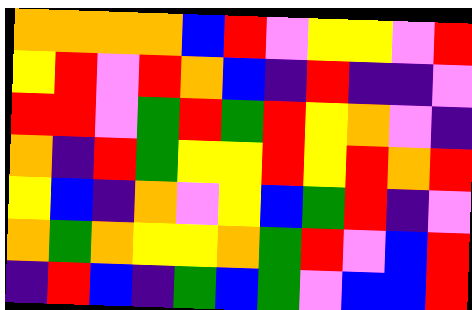[["orange", "orange", "orange", "orange", "blue", "red", "violet", "yellow", "yellow", "violet", "red"], ["yellow", "red", "violet", "red", "orange", "blue", "indigo", "red", "indigo", "indigo", "violet"], ["red", "red", "violet", "green", "red", "green", "red", "yellow", "orange", "violet", "indigo"], ["orange", "indigo", "red", "green", "yellow", "yellow", "red", "yellow", "red", "orange", "red"], ["yellow", "blue", "indigo", "orange", "violet", "yellow", "blue", "green", "red", "indigo", "violet"], ["orange", "green", "orange", "yellow", "yellow", "orange", "green", "red", "violet", "blue", "red"], ["indigo", "red", "blue", "indigo", "green", "blue", "green", "violet", "blue", "blue", "red"]]